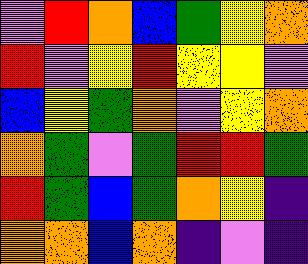[["violet", "red", "orange", "blue", "green", "yellow", "orange"], ["red", "violet", "yellow", "red", "yellow", "yellow", "violet"], ["blue", "yellow", "green", "orange", "violet", "yellow", "orange"], ["orange", "green", "violet", "green", "red", "red", "green"], ["red", "green", "blue", "green", "orange", "yellow", "indigo"], ["orange", "orange", "blue", "orange", "indigo", "violet", "indigo"]]